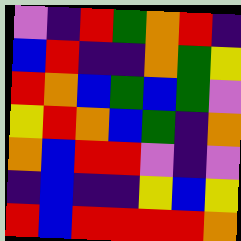[["violet", "indigo", "red", "green", "orange", "red", "indigo"], ["blue", "red", "indigo", "indigo", "orange", "green", "yellow"], ["red", "orange", "blue", "green", "blue", "green", "violet"], ["yellow", "red", "orange", "blue", "green", "indigo", "orange"], ["orange", "blue", "red", "red", "violet", "indigo", "violet"], ["indigo", "blue", "indigo", "indigo", "yellow", "blue", "yellow"], ["red", "blue", "red", "red", "red", "red", "orange"]]